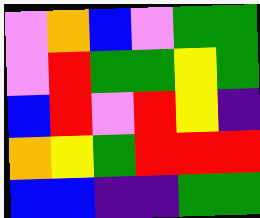[["violet", "orange", "blue", "violet", "green", "green"], ["violet", "red", "green", "green", "yellow", "green"], ["blue", "red", "violet", "red", "yellow", "indigo"], ["orange", "yellow", "green", "red", "red", "red"], ["blue", "blue", "indigo", "indigo", "green", "green"]]